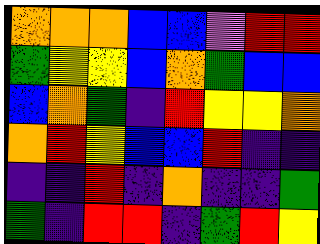[["orange", "orange", "orange", "blue", "blue", "violet", "red", "red"], ["green", "yellow", "yellow", "blue", "orange", "green", "blue", "blue"], ["blue", "orange", "green", "indigo", "red", "yellow", "yellow", "orange"], ["orange", "red", "yellow", "blue", "blue", "red", "indigo", "indigo"], ["indigo", "indigo", "red", "indigo", "orange", "indigo", "indigo", "green"], ["green", "indigo", "red", "red", "indigo", "green", "red", "yellow"]]